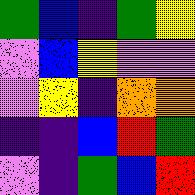[["green", "blue", "indigo", "green", "yellow"], ["violet", "blue", "yellow", "violet", "violet"], ["violet", "yellow", "indigo", "orange", "orange"], ["indigo", "indigo", "blue", "red", "green"], ["violet", "indigo", "green", "blue", "red"]]